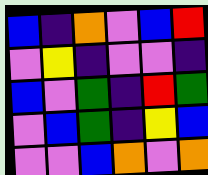[["blue", "indigo", "orange", "violet", "blue", "red"], ["violet", "yellow", "indigo", "violet", "violet", "indigo"], ["blue", "violet", "green", "indigo", "red", "green"], ["violet", "blue", "green", "indigo", "yellow", "blue"], ["violet", "violet", "blue", "orange", "violet", "orange"]]